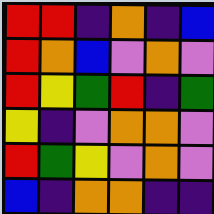[["red", "red", "indigo", "orange", "indigo", "blue"], ["red", "orange", "blue", "violet", "orange", "violet"], ["red", "yellow", "green", "red", "indigo", "green"], ["yellow", "indigo", "violet", "orange", "orange", "violet"], ["red", "green", "yellow", "violet", "orange", "violet"], ["blue", "indigo", "orange", "orange", "indigo", "indigo"]]